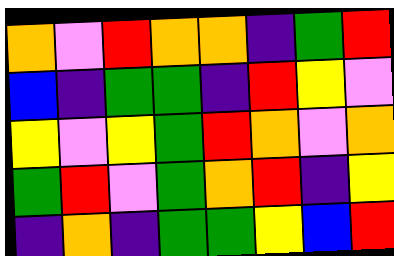[["orange", "violet", "red", "orange", "orange", "indigo", "green", "red"], ["blue", "indigo", "green", "green", "indigo", "red", "yellow", "violet"], ["yellow", "violet", "yellow", "green", "red", "orange", "violet", "orange"], ["green", "red", "violet", "green", "orange", "red", "indigo", "yellow"], ["indigo", "orange", "indigo", "green", "green", "yellow", "blue", "red"]]